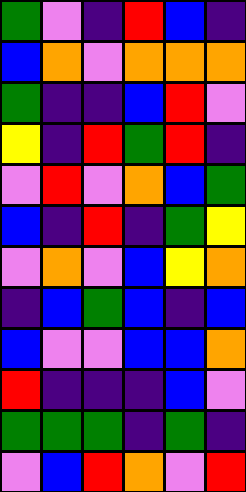[["green", "violet", "indigo", "red", "blue", "indigo"], ["blue", "orange", "violet", "orange", "orange", "orange"], ["green", "indigo", "indigo", "blue", "red", "violet"], ["yellow", "indigo", "red", "green", "red", "indigo"], ["violet", "red", "violet", "orange", "blue", "green"], ["blue", "indigo", "red", "indigo", "green", "yellow"], ["violet", "orange", "violet", "blue", "yellow", "orange"], ["indigo", "blue", "green", "blue", "indigo", "blue"], ["blue", "violet", "violet", "blue", "blue", "orange"], ["red", "indigo", "indigo", "indigo", "blue", "violet"], ["green", "green", "green", "indigo", "green", "indigo"], ["violet", "blue", "red", "orange", "violet", "red"]]